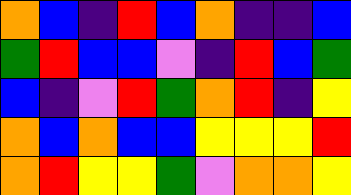[["orange", "blue", "indigo", "red", "blue", "orange", "indigo", "indigo", "blue"], ["green", "red", "blue", "blue", "violet", "indigo", "red", "blue", "green"], ["blue", "indigo", "violet", "red", "green", "orange", "red", "indigo", "yellow"], ["orange", "blue", "orange", "blue", "blue", "yellow", "yellow", "yellow", "red"], ["orange", "red", "yellow", "yellow", "green", "violet", "orange", "orange", "yellow"]]